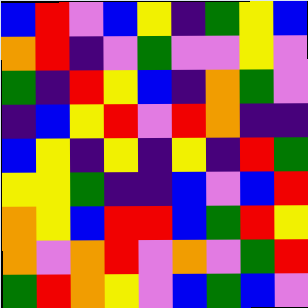[["blue", "red", "violet", "blue", "yellow", "indigo", "green", "yellow", "blue"], ["orange", "red", "indigo", "violet", "green", "violet", "violet", "yellow", "violet"], ["green", "indigo", "red", "yellow", "blue", "indigo", "orange", "green", "violet"], ["indigo", "blue", "yellow", "red", "violet", "red", "orange", "indigo", "indigo"], ["blue", "yellow", "indigo", "yellow", "indigo", "yellow", "indigo", "red", "green"], ["yellow", "yellow", "green", "indigo", "indigo", "blue", "violet", "blue", "red"], ["orange", "yellow", "blue", "red", "red", "blue", "green", "red", "yellow"], ["orange", "violet", "orange", "red", "violet", "orange", "violet", "green", "red"], ["green", "red", "orange", "yellow", "violet", "blue", "green", "blue", "violet"]]